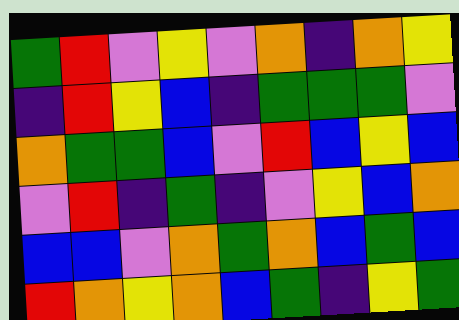[["green", "red", "violet", "yellow", "violet", "orange", "indigo", "orange", "yellow"], ["indigo", "red", "yellow", "blue", "indigo", "green", "green", "green", "violet"], ["orange", "green", "green", "blue", "violet", "red", "blue", "yellow", "blue"], ["violet", "red", "indigo", "green", "indigo", "violet", "yellow", "blue", "orange"], ["blue", "blue", "violet", "orange", "green", "orange", "blue", "green", "blue"], ["red", "orange", "yellow", "orange", "blue", "green", "indigo", "yellow", "green"]]